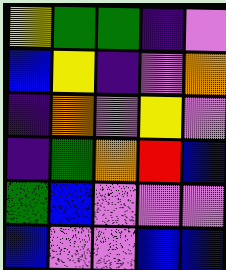[["yellow", "green", "green", "indigo", "violet"], ["blue", "yellow", "indigo", "violet", "orange"], ["indigo", "orange", "violet", "yellow", "violet"], ["indigo", "green", "orange", "red", "blue"], ["green", "blue", "violet", "violet", "violet"], ["blue", "violet", "violet", "blue", "blue"]]